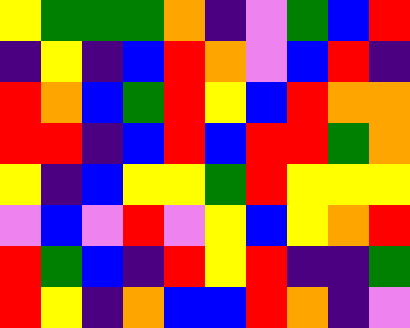[["yellow", "green", "green", "green", "orange", "indigo", "violet", "green", "blue", "red"], ["indigo", "yellow", "indigo", "blue", "red", "orange", "violet", "blue", "red", "indigo"], ["red", "orange", "blue", "green", "red", "yellow", "blue", "red", "orange", "orange"], ["red", "red", "indigo", "blue", "red", "blue", "red", "red", "green", "orange"], ["yellow", "indigo", "blue", "yellow", "yellow", "green", "red", "yellow", "yellow", "yellow"], ["violet", "blue", "violet", "red", "violet", "yellow", "blue", "yellow", "orange", "red"], ["red", "green", "blue", "indigo", "red", "yellow", "red", "indigo", "indigo", "green"], ["red", "yellow", "indigo", "orange", "blue", "blue", "red", "orange", "indigo", "violet"]]